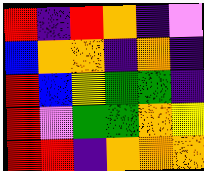[["red", "indigo", "red", "orange", "indigo", "violet"], ["blue", "orange", "orange", "indigo", "orange", "indigo"], ["red", "blue", "yellow", "green", "green", "indigo"], ["red", "violet", "green", "green", "orange", "yellow"], ["red", "red", "indigo", "orange", "orange", "orange"]]